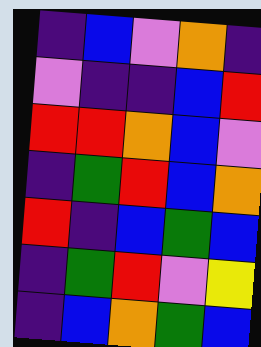[["indigo", "blue", "violet", "orange", "indigo"], ["violet", "indigo", "indigo", "blue", "red"], ["red", "red", "orange", "blue", "violet"], ["indigo", "green", "red", "blue", "orange"], ["red", "indigo", "blue", "green", "blue"], ["indigo", "green", "red", "violet", "yellow"], ["indigo", "blue", "orange", "green", "blue"]]